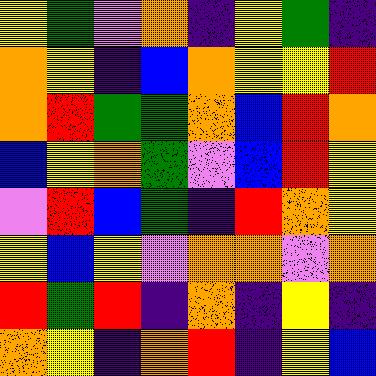[["yellow", "green", "violet", "orange", "indigo", "yellow", "green", "indigo"], ["orange", "yellow", "indigo", "blue", "orange", "yellow", "yellow", "red"], ["orange", "red", "green", "green", "orange", "blue", "red", "orange"], ["blue", "yellow", "orange", "green", "violet", "blue", "red", "yellow"], ["violet", "red", "blue", "green", "indigo", "red", "orange", "yellow"], ["yellow", "blue", "yellow", "violet", "orange", "orange", "violet", "orange"], ["red", "green", "red", "indigo", "orange", "indigo", "yellow", "indigo"], ["orange", "yellow", "indigo", "orange", "red", "indigo", "yellow", "blue"]]